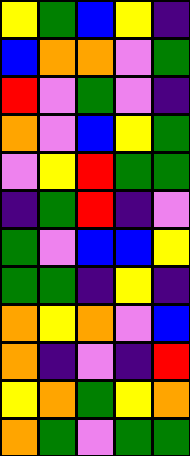[["yellow", "green", "blue", "yellow", "indigo"], ["blue", "orange", "orange", "violet", "green"], ["red", "violet", "green", "violet", "indigo"], ["orange", "violet", "blue", "yellow", "green"], ["violet", "yellow", "red", "green", "green"], ["indigo", "green", "red", "indigo", "violet"], ["green", "violet", "blue", "blue", "yellow"], ["green", "green", "indigo", "yellow", "indigo"], ["orange", "yellow", "orange", "violet", "blue"], ["orange", "indigo", "violet", "indigo", "red"], ["yellow", "orange", "green", "yellow", "orange"], ["orange", "green", "violet", "green", "green"]]